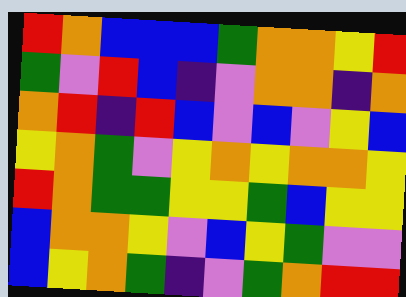[["red", "orange", "blue", "blue", "blue", "green", "orange", "orange", "yellow", "red"], ["green", "violet", "red", "blue", "indigo", "violet", "orange", "orange", "indigo", "orange"], ["orange", "red", "indigo", "red", "blue", "violet", "blue", "violet", "yellow", "blue"], ["yellow", "orange", "green", "violet", "yellow", "orange", "yellow", "orange", "orange", "yellow"], ["red", "orange", "green", "green", "yellow", "yellow", "green", "blue", "yellow", "yellow"], ["blue", "orange", "orange", "yellow", "violet", "blue", "yellow", "green", "violet", "violet"], ["blue", "yellow", "orange", "green", "indigo", "violet", "green", "orange", "red", "red"]]